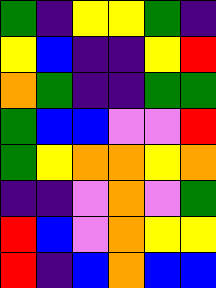[["green", "indigo", "yellow", "yellow", "green", "indigo"], ["yellow", "blue", "indigo", "indigo", "yellow", "red"], ["orange", "green", "indigo", "indigo", "green", "green"], ["green", "blue", "blue", "violet", "violet", "red"], ["green", "yellow", "orange", "orange", "yellow", "orange"], ["indigo", "indigo", "violet", "orange", "violet", "green"], ["red", "blue", "violet", "orange", "yellow", "yellow"], ["red", "indigo", "blue", "orange", "blue", "blue"]]